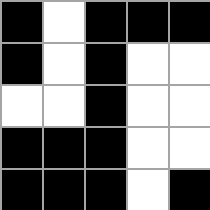[["black", "white", "black", "black", "black"], ["black", "white", "black", "white", "white"], ["white", "white", "black", "white", "white"], ["black", "black", "black", "white", "white"], ["black", "black", "black", "white", "black"]]